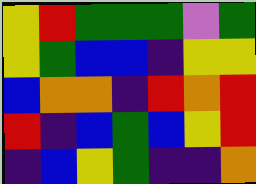[["yellow", "red", "green", "green", "green", "violet", "green"], ["yellow", "green", "blue", "blue", "indigo", "yellow", "yellow"], ["blue", "orange", "orange", "indigo", "red", "orange", "red"], ["red", "indigo", "blue", "green", "blue", "yellow", "red"], ["indigo", "blue", "yellow", "green", "indigo", "indigo", "orange"]]